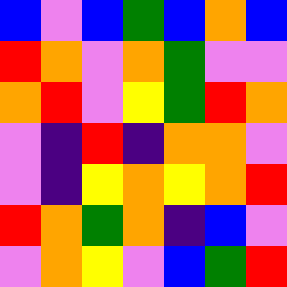[["blue", "violet", "blue", "green", "blue", "orange", "blue"], ["red", "orange", "violet", "orange", "green", "violet", "violet"], ["orange", "red", "violet", "yellow", "green", "red", "orange"], ["violet", "indigo", "red", "indigo", "orange", "orange", "violet"], ["violet", "indigo", "yellow", "orange", "yellow", "orange", "red"], ["red", "orange", "green", "orange", "indigo", "blue", "violet"], ["violet", "orange", "yellow", "violet", "blue", "green", "red"]]